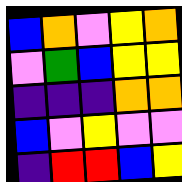[["blue", "orange", "violet", "yellow", "orange"], ["violet", "green", "blue", "yellow", "yellow"], ["indigo", "indigo", "indigo", "orange", "orange"], ["blue", "violet", "yellow", "violet", "violet"], ["indigo", "red", "red", "blue", "yellow"]]